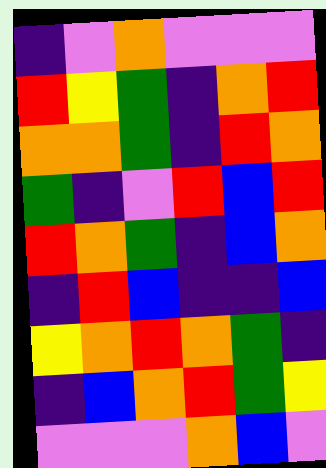[["indigo", "violet", "orange", "violet", "violet", "violet"], ["red", "yellow", "green", "indigo", "orange", "red"], ["orange", "orange", "green", "indigo", "red", "orange"], ["green", "indigo", "violet", "red", "blue", "red"], ["red", "orange", "green", "indigo", "blue", "orange"], ["indigo", "red", "blue", "indigo", "indigo", "blue"], ["yellow", "orange", "red", "orange", "green", "indigo"], ["indigo", "blue", "orange", "red", "green", "yellow"], ["violet", "violet", "violet", "orange", "blue", "violet"]]